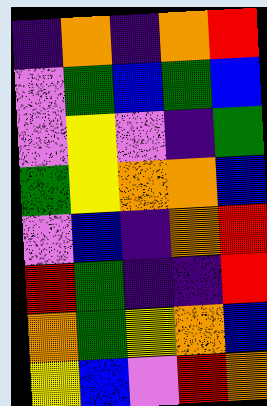[["indigo", "orange", "indigo", "orange", "red"], ["violet", "green", "blue", "green", "blue"], ["violet", "yellow", "violet", "indigo", "green"], ["green", "yellow", "orange", "orange", "blue"], ["violet", "blue", "indigo", "orange", "red"], ["red", "green", "indigo", "indigo", "red"], ["orange", "green", "yellow", "orange", "blue"], ["yellow", "blue", "violet", "red", "orange"]]